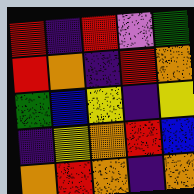[["red", "indigo", "red", "violet", "green"], ["red", "orange", "indigo", "red", "orange"], ["green", "blue", "yellow", "indigo", "yellow"], ["indigo", "yellow", "orange", "red", "blue"], ["orange", "red", "orange", "indigo", "orange"]]